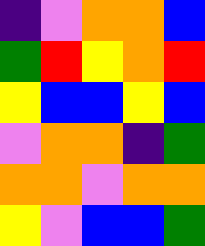[["indigo", "violet", "orange", "orange", "blue"], ["green", "red", "yellow", "orange", "red"], ["yellow", "blue", "blue", "yellow", "blue"], ["violet", "orange", "orange", "indigo", "green"], ["orange", "orange", "violet", "orange", "orange"], ["yellow", "violet", "blue", "blue", "green"]]